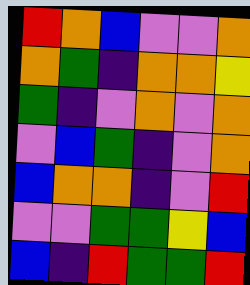[["red", "orange", "blue", "violet", "violet", "orange"], ["orange", "green", "indigo", "orange", "orange", "yellow"], ["green", "indigo", "violet", "orange", "violet", "orange"], ["violet", "blue", "green", "indigo", "violet", "orange"], ["blue", "orange", "orange", "indigo", "violet", "red"], ["violet", "violet", "green", "green", "yellow", "blue"], ["blue", "indigo", "red", "green", "green", "red"]]